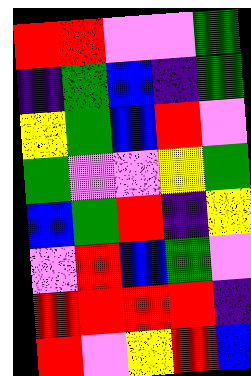[["red", "red", "violet", "violet", "green"], ["indigo", "green", "blue", "indigo", "green"], ["yellow", "green", "blue", "red", "violet"], ["green", "violet", "violet", "yellow", "green"], ["blue", "green", "red", "indigo", "yellow"], ["violet", "red", "blue", "green", "violet"], ["red", "red", "red", "red", "indigo"], ["red", "violet", "yellow", "red", "blue"]]